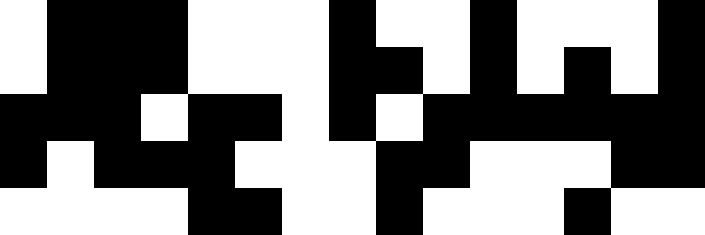[["white", "black", "black", "black", "white", "white", "white", "black", "white", "white", "black", "white", "white", "white", "black"], ["white", "black", "black", "black", "white", "white", "white", "black", "black", "white", "black", "white", "black", "white", "black"], ["black", "black", "black", "white", "black", "black", "white", "black", "white", "black", "black", "black", "black", "black", "black"], ["black", "white", "black", "black", "black", "white", "white", "white", "black", "black", "white", "white", "white", "black", "black"], ["white", "white", "white", "white", "black", "black", "white", "white", "black", "white", "white", "white", "black", "white", "white"]]